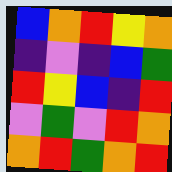[["blue", "orange", "red", "yellow", "orange"], ["indigo", "violet", "indigo", "blue", "green"], ["red", "yellow", "blue", "indigo", "red"], ["violet", "green", "violet", "red", "orange"], ["orange", "red", "green", "orange", "red"]]